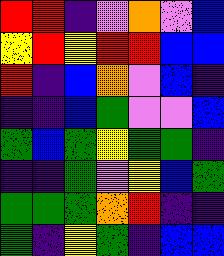[["red", "red", "indigo", "violet", "orange", "violet", "blue"], ["yellow", "red", "yellow", "red", "red", "blue", "blue"], ["red", "indigo", "blue", "orange", "violet", "blue", "indigo"], ["indigo", "indigo", "blue", "green", "violet", "violet", "blue"], ["green", "blue", "green", "yellow", "green", "green", "indigo"], ["indigo", "indigo", "green", "violet", "yellow", "blue", "green"], ["green", "green", "green", "orange", "red", "indigo", "indigo"], ["green", "indigo", "yellow", "green", "indigo", "blue", "blue"]]